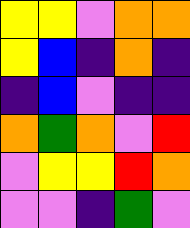[["yellow", "yellow", "violet", "orange", "orange"], ["yellow", "blue", "indigo", "orange", "indigo"], ["indigo", "blue", "violet", "indigo", "indigo"], ["orange", "green", "orange", "violet", "red"], ["violet", "yellow", "yellow", "red", "orange"], ["violet", "violet", "indigo", "green", "violet"]]